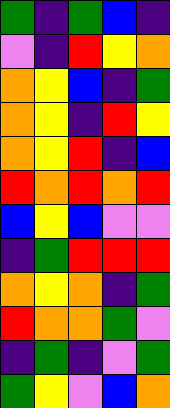[["green", "indigo", "green", "blue", "indigo"], ["violet", "indigo", "red", "yellow", "orange"], ["orange", "yellow", "blue", "indigo", "green"], ["orange", "yellow", "indigo", "red", "yellow"], ["orange", "yellow", "red", "indigo", "blue"], ["red", "orange", "red", "orange", "red"], ["blue", "yellow", "blue", "violet", "violet"], ["indigo", "green", "red", "red", "red"], ["orange", "yellow", "orange", "indigo", "green"], ["red", "orange", "orange", "green", "violet"], ["indigo", "green", "indigo", "violet", "green"], ["green", "yellow", "violet", "blue", "orange"]]